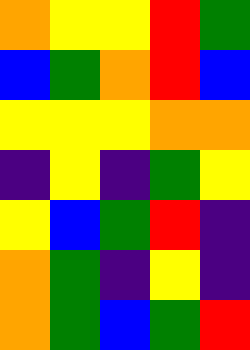[["orange", "yellow", "yellow", "red", "green"], ["blue", "green", "orange", "red", "blue"], ["yellow", "yellow", "yellow", "orange", "orange"], ["indigo", "yellow", "indigo", "green", "yellow"], ["yellow", "blue", "green", "red", "indigo"], ["orange", "green", "indigo", "yellow", "indigo"], ["orange", "green", "blue", "green", "red"]]